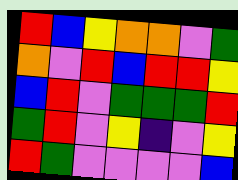[["red", "blue", "yellow", "orange", "orange", "violet", "green"], ["orange", "violet", "red", "blue", "red", "red", "yellow"], ["blue", "red", "violet", "green", "green", "green", "red"], ["green", "red", "violet", "yellow", "indigo", "violet", "yellow"], ["red", "green", "violet", "violet", "violet", "violet", "blue"]]